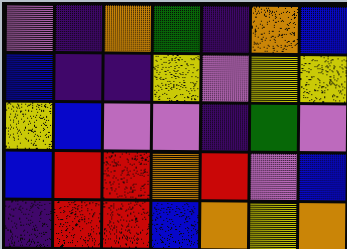[["violet", "indigo", "orange", "green", "indigo", "orange", "blue"], ["blue", "indigo", "indigo", "yellow", "violet", "yellow", "yellow"], ["yellow", "blue", "violet", "violet", "indigo", "green", "violet"], ["blue", "red", "red", "orange", "red", "violet", "blue"], ["indigo", "red", "red", "blue", "orange", "yellow", "orange"]]